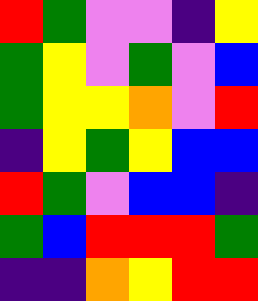[["red", "green", "violet", "violet", "indigo", "yellow"], ["green", "yellow", "violet", "green", "violet", "blue"], ["green", "yellow", "yellow", "orange", "violet", "red"], ["indigo", "yellow", "green", "yellow", "blue", "blue"], ["red", "green", "violet", "blue", "blue", "indigo"], ["green", "blue", "red", "red", "red", "green"], ["indigo", "indigo", "orange", "yellow", "red", "red"]]